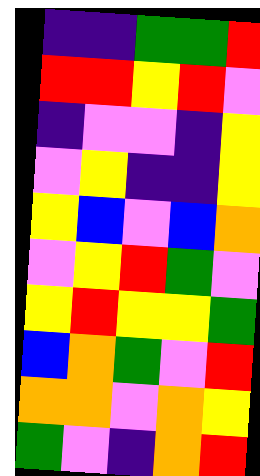[["indigo", "indigo", "green", "green", "red"], ["red", "red", "yellow", "red", "violet"], ["indigo", "violet", "violet", "indigo", "yellow"], ["violet", "yellow", "indigo", "indigo", "yellow"], ["yellow", "blue", "violet", "blue", "orange"], ["violet", "yellow", "red", "green", "violet"], ["yellow", "red", "yellow", "yellow", "green"], ["blue", "orange", "green", "violet", "red"], ["orange", "orange", "violet", "orange", "yellow"], ["green", "violet", "indigo", "orange", "red"]]